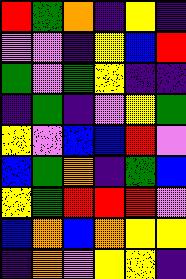[["red", "green", "orange", "indigo", "yellow", "indigo"], ["violet", "violet", "indigo", "yellow", "blue", "red"], ["green", "violet", "green", "yellow", "indigo", "indigo"], ["indigo", "green", "indigo", "violet", "yellow", "green"], ["yellow", "violet", "blue", "blue", "red", "violet"], ["blue", "green", "orange", "indigo", "green", "blue"], ["yellow", "green", "red", "red", "red", "violet"], ["blue", "orange", "blue", "orange", "yellow", "yellow"], ["indigo", "orange", "violet", "yellow", "yellow", "indigo"]]